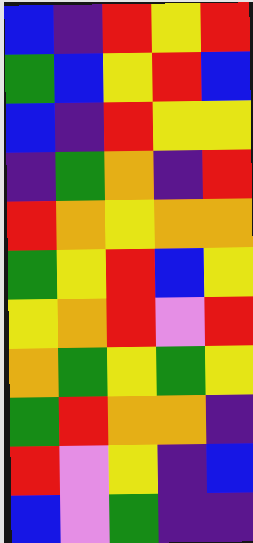[["blue", "indigo", "red", "yellow", "red"], ["green", "blue", "yellow", "red", "blue"], ["blue", "indigo", "red", "yellow", "yellow"], ["indigo", "green", "orange", "indigo", "red"], ["red", "orange", "yellow", "orange", "orange"], ["green", "yellow", "red", "blue", "yellow"], ["yellow", "orange", "red", "violet", "red"], ["orange", "green", "yellow", "green", "yellow"], ["green", "red", "orange", "orange", "indigo"], ["red", "violet", "yellow", "indigo", "blue"], ["blue", "violet", "green", "indigo", "indigo"]]